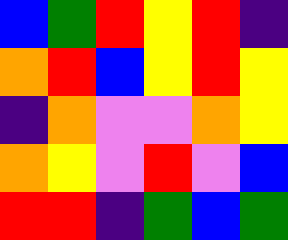[["blue", "green", "red", "yellow", "red", "indigo"], ["orange", "red", "blue", "yellow", "red", "yellow"], ["indigo", "orange", "violet", "violet", "orange", "yellow"], ["orange", "yellow", "violet", "red", "violet", "blue"], ["red", "red", "indigo", "green", "blue", "green"]]